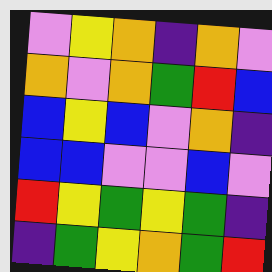[["violet", "yellow", "orange", "indigo", "orange", "violet"], ["orange", "violet", "orange", "green", "red", "blue"], ["blue", "yellow", "blue", "violet", "orange", "indigo"], ["blue", "blue", "violet", "violet", "blue", "violet"], ["red", "yellow", "green", "yellow", "green", "indigo"], ["indigo", "green", "yellow", "orange", "green", "red"]]